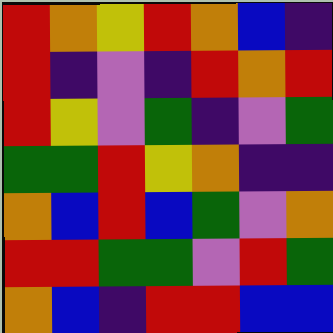[["red", "orange", "yellow", "red", "orange", "blue", "indigo"], ["red", "indigo", "violet", "indigo", "red", "orange", "red"], ["red", "yellow", "violet", "green", "indigo", "violet", "green"], ["green", "green", "red", "yellow", "orange", "indigo", "indigo"], ["orange", "blue", "red", "blue", "green", "violet", "orange"], ["red", "red", "green", "green", "violet", "red", "green"], ["orange", "blue", "indigo", "red", "red", "blue", "blue"]]